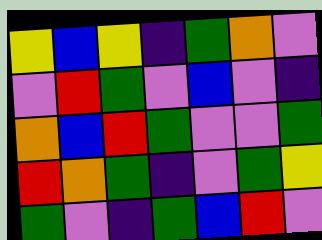[["yellow", "blue", "yellow", "indigo", "green", "orange", "violet"], ["violet", "red", "green", "violet", "blue", "violet", "indigo"], ["orange", "blue", "red", "green", "violet", "violet", "green"], ["red", "orange", "green", "indigo", "violet", "green", "yellow"], ["green", "violet", "indigo", "green", "blue", "red", "violet"]]